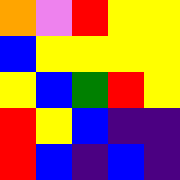[["orange", "violet", "red", "yellow", "yellow"], ["blue", "yellow", "yellow", "yellow", "yellow"], ["yellow", "blue", "green", "red", "yellow"], ["red", "yellow", "blue", "indigo", "indigo"], ["red", "blue", "indigo", "blue", "indigo"]]